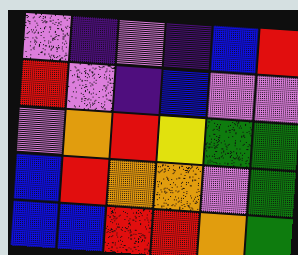[["violet", "indigo", "violet", "indigo", "blue", "red"], ["red", "violet", "indigo", "blue", "violet", "violet"], ["violet", "orange", "red", "yellow", "green", "green"], ["blue", "red", "orange", "orange", "violet", "green"], ["blue", "blue", "red", "red", "orange", "green"]]